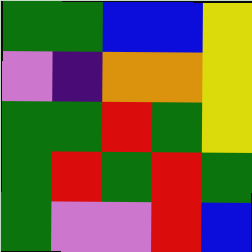[["green", "green", "blue", "blue", "yellow"], ["violet", "indigo", "orange", "orange", "yellow"], ["green", "green", "red", "green", "yellow"], ["green", "red", "green", "red", "green"], ["green", "violet", "violet", "red", "blue"]]